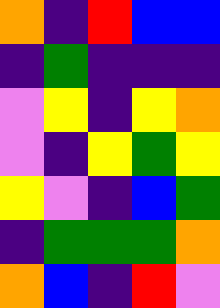[["orange", "indigo", "red", "blue", "blue"], ["indigo", "green", "indigo", "indigo", "indigo"], ["violet", "yellow", "indigo", "yellow", "orange"], ["violet", "indigo", "yellow", "green", "yellow"], ["yellow", "violet", "indigo", "blue", "green"], ["indigo", "green", "green", "green", "orange"], ["orange", "blue", "indigo", "red", "violet"]]